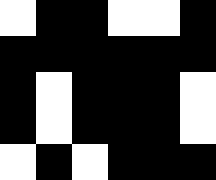[["white", "black", "black", "white", "white", "black"], ["black", "black", "black", "black", "black", "black"], ["black", "white", "black", "black", "black", "white"], ["black", "white", "black", "black", "black", "white"], ["white", "black", "white", "black", "black", "black"]]